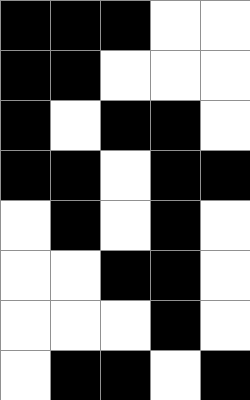[["black", "black", "black", "white", "white"], ["black", "black", "white", "white", "white"], ["black", "white", "black", "black", "white"], ["black", "black", "white", "black", "black"], ["white", "black", "white", "black", "white"], ["white", "white", "black", "black", "white"], ["white", "white", "white", "black", "white"], ["white", "black", "black", "white", "black"]]